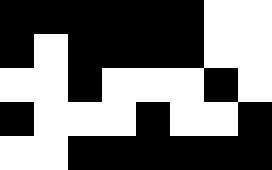[["black", "black", "black", "black", "black", "black", "white", "white"], ["black", "white", "black", "black", "black", "black", "white", "white"], ["white", "white", "black", "white", "white", "white", "black", "white"], ["black", "white", "white", "white", "black", "white", "white", "black"], ["white", "white", "black", "black", "black", "black", "black", "black"]]